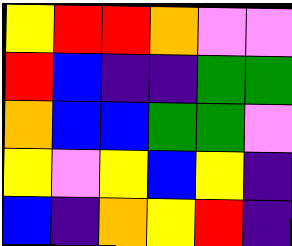[["yellow", "red", "red", "orange", "violet", "violet"], ["red", "blue", "indigo", "indigo", "green", "green"], ["orange", "blue", "blue", "green", "green", "violet"], ["yellow", "violet", "yellow", "blue", "yellow", "indigo"], ["blue", "indigo", "orange", "yellow", "red", "indigo"]]